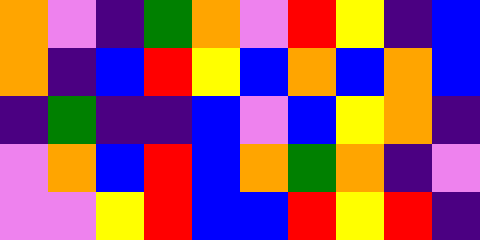[["orange", "violet", "indigo", "green", "orange", "violet", "red", "yellow", "indigo", "blue"], ["orange", "indigo", "blue", "red", "yellow", "blue", "orange", "blue", "orange", "blue"], ["indigo", "green", "indigo", "indigo", "blue", "violet", "blue", "yellow", "orange", "indigo"], ["violet", "orange", "blue", "red", "blue", "orange", "green", "orange", "indigo", "violet"], ["violet", "violet", "yellow", "red", "blue", "blue", "red", "yellow", "red", "indigo"]]